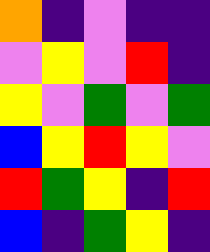[["orange", "indigo", "violet", "indigo", "indigo"], ["violet", "yellow", "violet", "red", "indigo"], ["yellow", "violet", "green", "violet", "green"], ["blue", "yellow", "red", "yellow", "violet"], ["red", "green", "yellow", "indigo", "red"], ["blue", "indigo", "green", "yellow", "indigo"]]